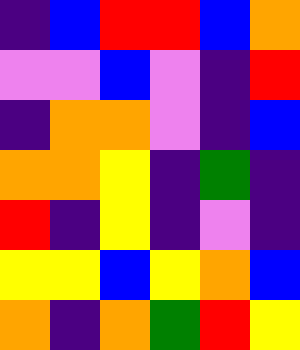[["indigo", "blue", "red", "red", "blue", "orange"], ["violet", "violet", "blue", "violet", "indigo", "red"], ["indigo", "orange", "orange", "violet", "indigo", "blue"], ["orange", "orange", "yellow", "indigo", "green", "indigo"], ["red", "indigo", "yellow", "indigo", "violet", "indigo"], ["yellow", "yellow", "blue", "yellow", "orange", "blue"], ["orange", "indigo", "orange", "green", "red", "yellow"]]